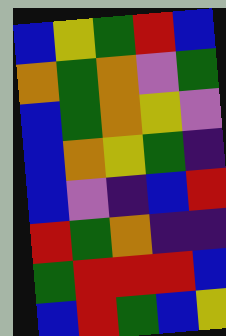[["blue", "yellow", "green", "red", "blue"], ["orange", "green", "orange", "violet", "green"], ["blue", "green", "orange", "yellow", "violet"], ["blue", "orange", "yellow", "green", "indigo"], ["blue", "violet", "indigo", "blue", "red"], ["red", "green", "orange", "indigo", "indigo"], ["green", "red", "red", "red", "blue"], ["blue", "red", "green", "blue", "yellow"]]